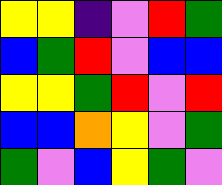[["yellow", "yellow", "indigo", "violet", "red", "green"], ["blue", "green", "red", "violet", "blue", "blue"], ["yellow", "yellow", "green", "red", "violet", "red"], ["blue", "blue", "orange", "yellow", "violet", "green"], ["green", "violet", "blue", "yellow", "green", "violet"]]